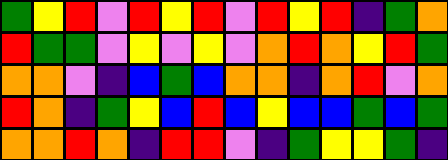[["green", "yellow", "red", "violet", "red", "yellow", "red", "violet", "red", "yellow", "red", "indigo", "green", "orange"], ["red", "green", "green", "violet", "yellow", "violet", "yellow", "violet", "orange", "red", "orange", "yellow", "red", "green"], ["orange", "orange", "violet", "indigo", "blue", "green", "blue", "orange", "orange", "indigo", "orange", "red", "violet", "orange"], ["red", "orange", "indigo", "green", "yellow", "blue", "red", "blue", "yellow", "blue", "blue", "green", "blue", "green"], ["orange", "orange", "red", "orange", "indigo", "red", "red", "violet", "indigo", "green", "yellow", "yellow", "green", "indigo"]]